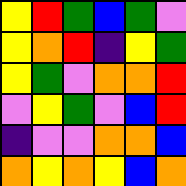[["yellow", "red", "green", "blue", "green", "violet"], ["yellow", "orange", "red", "indigo", "yellow", "green"], ["yellow", "green", "violet", "orange", "orange", "red"], ["violet", "yellow", "green", "violet", "blue", "red"], ["indigo", "violet", "violet", "orange", "orange", "blue"], ["orange", "yellow", "orange", "yellow", "blue", "orange"]]